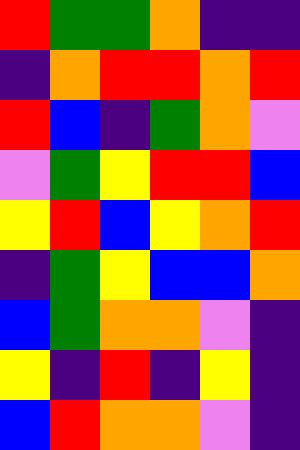[["red", "green", "green", "orange", "indigo", "indigo"], ["indigo", "orange", "red", "red", "orange", "red"], ["red", "blue", "indigo", "green", "orange", "violet"], ["violet", "green", "yellow", "red", "red", "blue"], ["yellow", "red", "blue", "yellow", "orange", "red"], ["indigo", "green", "yellow", "blue", "blue", "orange"], ["blue", "green", "orange", "orange", "violet", "indigo"], ["yellow", "indigo", "red", "indigo", "yellow", "indigo"], ["blue", "red", "orange", "orange", "violet", "indigo"]]